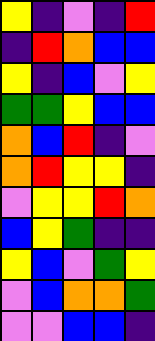[["yellow", "indigo", "violet", "indigo", "red"], ["indigo", "red", "orange", "blue", "blue"], ["yellow", "indigo", "blue", "violet", "yellow"], ["green", "green", "yellow", "blue", "blue"], ["orange", "blue", "red", "indigo", "violet"], ["orange", "red", "yellow", "yellow", "indigo"], ["violet", "yellow", "yellow", "red", "orange"], ["blue", "yellow", "green", "indigo", "indigo"], ["yellow", "blue", "violet", "green", "yellow"], ["violet", "blue", "orange", "orange", "green"], ["violet", "violet", "blue", "blue", "indigo"]]